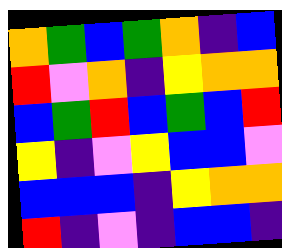[["orange", "green", "blue", "green", "orange", "indigo", "blue"], ["red", "violet", "orange", "indigo", "yellow", "orange", "orange"], ["blue", "green", "red", "blue", "green", "blue", "red"], ["yellow", "indigo", "violet", "yellow", "blue", "blue", "violet"], ["blue", "blue", "blue", "indigo", "yellow", "orange", "orange"], ["red", "indigo", "violet", "indigo", "blue", "blue", "indigo"]]